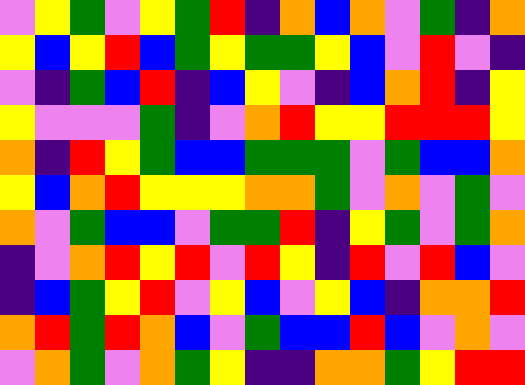[["violet", "yellow", "green", "violet", "yellow", "green", "red", "indigo", "orange", "blue", "orange", "violet", "green", "indigo", "orange"], ["yellow", "blue", "yellow", "red", "blue", "green", "yellow", "green", "green", "yellow", "blue", "violet", "red", "violet", "indigo"], ["violet", "indigo", "green", "blue", "red", "indigo", "blue", "yellow", "violet", "indigo", "blue", "orange", "red", "indigo", "yellow"], ["yellow", "violet", "violet", "violet", "green", "indigo", "violet", "orange", "red", "yellow", "yellow", "red", "red", "red", "yellow"], ["orange", "indigo", "red", "yellow", "green", "blue", "blue", "green", "green", "green", "violet", "green", "blue", "blue", "orange"], ["yellow", "blue", "orange", "red", "yellow", "yellow", "yellow", "orange", "orange", "green", "violet", "orange", "violet", "green", "violet"], ["orange", "violet", "green", "blue", "blue", "violet", "green", "green", "red", "indigo", "yellow", "green", "violet", "green", "orange"], ["indigo", "violet", "orange", "red", "yellow", "red", "violet", "red", "yellow", "indigo", "red", "violet", "red", "blue", "violet"], ["indigo", "blue", "green", "yellow", "red", "violet", "yellow", "blue", "violet", "yellow", "blue", "indigo", "orange", "orange", "red"], ["orange", "red", "green", "red", "orange", "blue", "violet", "green", "blue", "blue", "red", "blue", "violet", "orange", "violet"], ["violet", "orange", "green", "violet", "orange", "green", "yellow", "indigo", "indigo", "orange", "orange", "green", "yellow", "red", "red"]]